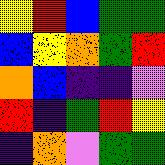[["yellow", "red", "blue", "green", "green"], ["blue", "yellow", "orange", "green", "red"], ["orange", "blue", "indigo", "indigo", "violet"], ["red", "indigo", "green", "red", "yellow"], ["indigo", "orange", "violet", "green", "green"]]